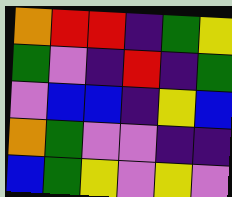[["orange", "red", "red", "indigo", "green", "yellow"], ["green", "violet", "indigo", "red", "indigo", "green"], ["violet", "blue", "blue", "indigo", "yellow", "blue"], ["orange", "green", "violet", "violet", "indigo", "indigo"], ["blue", "green", "yellow", "violet", "yellow", "violet"]]